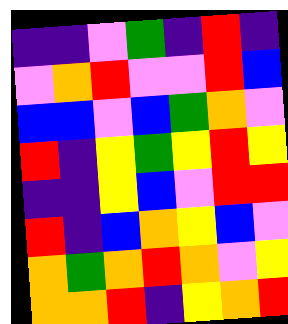[["indigo", "indigo", "violet", "green", "indigo", "red", "indigo"], ["violet", "orange", "red", "violet", "violet", "red", "blue"], ["blue", "blue", "violet", "blue", "green", "orange", "violet"], ["red", "indigo", "yellow", "green", "yellow", "red", "yellow"], ["indigo", "indigo", "yellow", "blue", "violet", "red", "red"], ["red", "indigo", "blue", "orange", "yellow", "blue", "violet"], ["orange", "green", "orange", "red", "orange", "violet", "yellow"], ["orange", "orange", "red", "indigo", "yellow", "orange", "red"]]